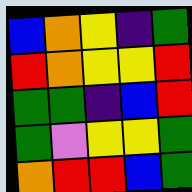[["blue", "orange", "yellow", "indigo", "green"], ["red", "orange", "yellow", "yellow", "red"], ["green", "green", "indigo", "blue", "red"], ["green", "violet", "yellow", "yellow", "green"], ["orange", "red", "red", "blue", "green"]]